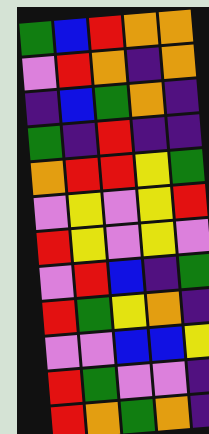[["green", "blue", "red", "orange", "orange"], ["violet", "red", "orange", "indigo", "orange"], ["indigo", "blue", "green", "orange", "indigo"], ["green", "indigo", "red", "indigo", "indigo"], ["orange", "red", "red", "yellow", "green"], ["violet", "yellow", "violet", "yellow", "red"], ["red", "yellow", "violet", "yellow", "violet"], ["violet", "red", "blue", "indigo", "green"], ["red", "green", "yellow", "orange", "indigo"], ["violet", "violet", "blue", "blue", "yellow"], ["red", "green", "violet", "violet", "indigo"], ["red", "orange", "green", "orange", "indigo"]]